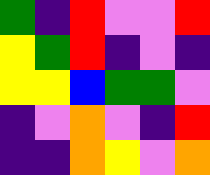[["green", "indigo", "red", "violet", "violet", "red"], ["yellow", "green", "red", "indigo", "violet", "indigo"], ["yellow", "yellow", "blue", "green", "green", "violet"], ["indigo", "violet", "orange", "violet", "indigo", "red"], ["indigo", "indigo", "orange", "yellow", "violet", "orange"]]